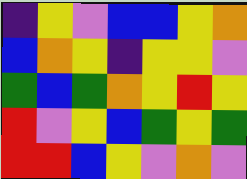[["indigo", "yellow", "violet", "blue", "blue", "yellow", "orange"], ["blue", "orange", "yellow", "indigo", "yellow", "yellow", "violet"], ["green", "blue", "green", "orange", "yellow", "red", "yellow"], ["red", "violet", "yellow", "blue", "green", "yellow", "green"], ["red", "red", "blue", "yellow", "violet", "orange", "violet"]]